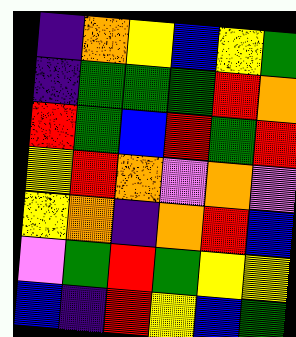[["indigo", "orange", "yellow", "blue", "yellow", "green"], ["indigo", "green", "green", "green", "red", "orange"], ["red", "green", "blue", "red", "green", "red"], ["yellow", "red", "orange", "violet", "orange", "violet"], ["yellow", "orange", "indigo", "orange", "red", "blue"], ["violet", "green", "red", "green", "yellow", "yellow"], ["blue", "indigo", "red", "yellow", "blue", "green"]]